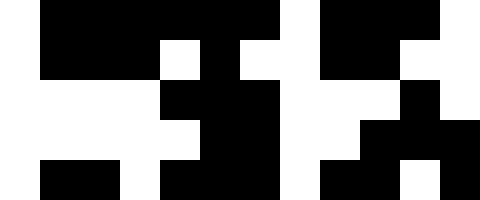[["white", "black", "black", "black", "black", "black", "black", "white", "black", "black", "black", "white"], ["white", "black", "black", "black", "white", "black", "white", "white", "black", "black", "white", "white"], ["white", "white", "white", "white", "black", "black", "black", "white", "white", "white", "black", "white"], ["white", "white", "white", "white", "white", "black", "black", "white", "white", "black", "black", "black"], ["white", "black", "black", "white", "black", "black", "black", "white", "black", "black", "white", "black"]]